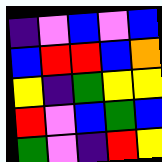[["indigo", "violet", "blue", "violet", "blue"], ["blue", "red", "red", "blue", "orange"], ["yellow", "indigo", "green", "yellow", "yellow"], ["red", "violet", "blue", "green", "blue"], ["green", "violet", "indigo", "red", "yellow"]]